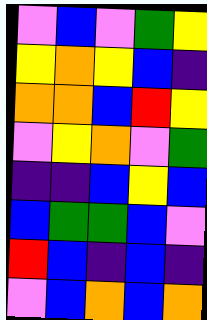[["violet", "blue", "violet", "green", "yellow"], ["yellow", "orange", "yellow", "blue", "indigo"], ["orange", "orange", "blue", "red", "yellow"], ["violet", "yellow", "orange", "violet", "green"], ["indigo", "indigo", "blue", "yellow", "blue"], ["blue", "green", "green", "blue", "violet"], ["red", "blue", "indigo", "blue", "indigo"], ["violet", "blue", "orange", "blue", "orange"]]